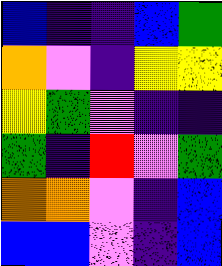[["blue", "indigo", "indigo", "blue", "green"], ["orange", "violet", "indigo", "yellow", "yellow"], ["yellow", "green", "violet", "indigo", "indigo"], ["green", "indigo", "red", "violet", "green"], ["orange", "orange", "violet", "indigo", "blue"], ["blue", "blue", "violet", "indigo", "blue"]]